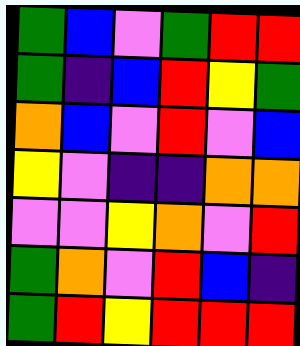[["green", "blue", "violet", "green", "red", "red"], ["green", "indigo", "blue", "red", "yellow", "green"], ["orange", "blue", "violet", "red", "violet", "blue"], ["yellow", "violet", "indigo", "indigo", "orange", "orange"], ["violet", "violet", "yellow", "orange", "violet", "red"], ["green", "orange", "violet", "red", "blue", "indigo"], ["green", "red", "yellow", "red", "red", "red"]]